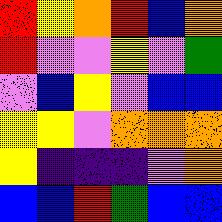[["red", "yellow", "orange", "red", "blue", "orange"], ["red", "violet", "violet", "yellow", "violet", "green"], ["violet", "blue", "yellow", "violet", "blue", "blue"], ["yellow", "yellow", "violet", "orange", "orange", "orange"], ["yellow", "indigo", "indigo", "indigo", "violet", "orange"], ["blue", "blue", "red", "green", "blue", "blue"]]